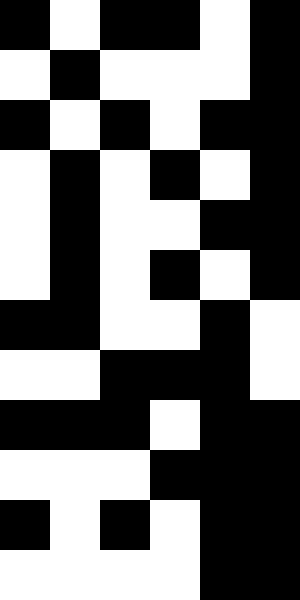[["black", "white", "black", "black", "white", "black"], ["white", "black", "white", "white", "white", "black"], ["black", "white", "black", "white", "black", "black"], ["white", "black", "white", "black", "white", "black"], ["white", "black", "white", "white", "black", "black"], ["white", "black", "white", "black", "white", "black"], ["black", "black", "white", "white", "black", "white"], ["white", "white", "black", "black", "black", "white"], ["black", "black", "black", "white", "black", "black"], ["white", "white", "white", "black", "black", "black"], ["black", "white", "black", "white", "black", "black"], ["white", "white", "white", "white", "black", "black"]]